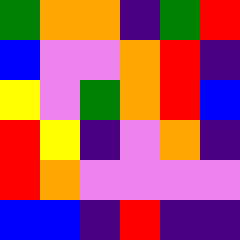[["green", "orange", "orange", "indigo", "green", "red"], ["blue", "violet", "violet", "orange", "red", "indigo"], ["yellow", "violet", "green", "orange", "red", "blue"], ["red", "yellow", "indigo", "violet", "orange", "indigo"], ["red", "orange", "violet", "violet", "violet", "violet"], ["blue", "blue", "indigo", "red", "indigo", "indigo"]]